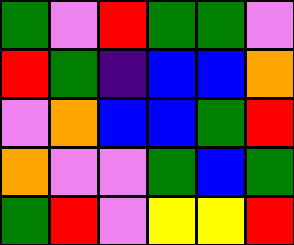[["green", "violet", "red", "green", "green", "violet"], ["red", "green", "indigo", "blue", "blue", "orange"], ["violet", "orange", "blue", "blue", "green", "red"], ["orange", "violet", "violet", "green", "blue", "green"], ["green", "red", "violet", "yellow", "yellow", "red"]]